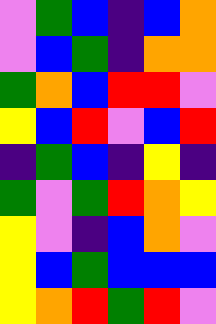[["violet", "green", "blue", "indigo", "blue", "orange"], ["violet", "blue", "green", "indigo", "orange", "orange"], ["green", "orange", "blue", "red", "red", "violet"], ["yellow", "blue", "red", "violet", "blue", "red"], ["indigo", "green", "blue", "indigo", "yellow", "indigo"], ["green", "violet", "green", "red", "orange", "yellow"], ["yellow", "violet", "indigo", "blue", "orange", "violet"], ["yellow", "blue", "green", "blue", "blue", "blue"], ["yellow", "orange", "red", "green", "red", "violet"]]